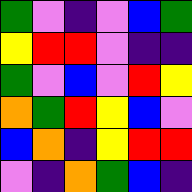[["green", "violet", "indigo", "violet", "blue", "green"], ["yellow", "red", "red", "violet", "indigo", "indigo"], ["green", "violet", "blue", "violet", "red", "yellow"], ["orange", "green", "red", "yellow", "blue", "violet"], ["blue", "orange", "indigo", "yellow", "red", "red"], ["violet", "indigo", "orange", "green", "blue", "indigo"]]